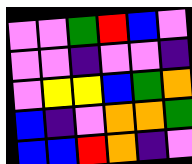[["violet", "violet", "green", "red", "blue", "violet"], ["violet", "violet", "indigo", "violet", "violet", "indigo"], ["violet", "yellow", "yellow", "blue", "green", "orange"], ["blue", "indigo", "violet", "orange", "orange", "green"], ["blue", "blue", "red", "orange", "indigo", "violet"]]